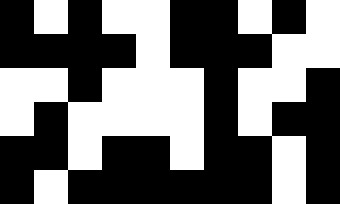[["black", "white", "black", "white", "white", "black", "black", "white", "black", "white"], ["black", "black", "black", "black", "white", "black", "black", "black", "white", "white"], ["white", "white", "black", "white", "white", "white", "black", "white", "white", "black"], ["white", "black", "white", "white", "white", "white", "black", "white", "black", "black"], ["black", "black", "white", "black", "black", "white", "black", "black", "white", "black"], ["black", "white", "black", "black", "black", "black", "black", "black", "white", "black"]]